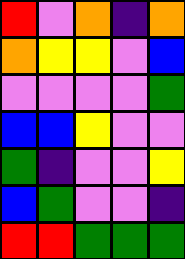[["red", "violet", "orange", "indigo", "orange"], ["orange", "yellow", "yellow", "violet", "blue"], ["violet", "violet", "violet", "violet", "green"], ["blue", "blue", "yellow", "violet", "violet"], ["green", "indigo", "violet", "violet", "yellow"], ["blue", "green", "violet", "violet", "indigo"], ["red", "red", "green", "green", "green"]]